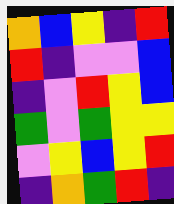[["orange", "blue", "yellow", "indigo", "red"], ["red", "indigo", "violet", "violet", "blue"], ["indigo", "violet", "red", "yellow", "blue"], ["green", "violet", "green", "yellow", "yellow"], ["violet", "yellow", "blue", "yellow", "red"], ["indigo", "orange", "green", "red", "indigo"]]